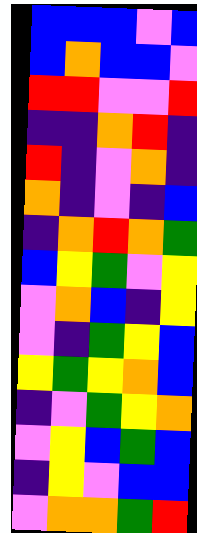[["blue", "blue", "blue", "violet", "blue"], ["blue", "orange", "blue", "blue", "violet"], ["red", "red", "violet", "violet", "red"], ["indigo", "indigo", "orange", "red", "indigo"], ["red", "indigo", "violet", "orange", "indigo"], ["orange", "indigo", "violet", "indigo", "blue"], ["indigo", "orange", "red", "orange", "green"], ["blue", "yellow", "green", "violet", "yellow"], ["violet", "orange", "blue", "indigo", "yellow"], ["violet", "indigo", "green", "yellow", "blue"], ["yellow", "green", "yellow", "orange", "blue"], ["indigo", "violet", "green", "yellow", "orange"], ["violet", "yellow", "blue", "green", "blue"], ["indigo", "yellow", "violet", "blue", "blue"], ["violet", "orange", "orange", "green", "red"]]